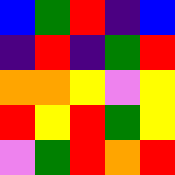[["blue", "green", "red", "indigo", "blue"], ["indigo", "red", "indigo", "green", "red"], ["orange", "orange", "yellow", "violet", "yellow"], ["red", "yellow", "red", "green", "yellow"], ["violet", "green", "red", "orange", "red"]]